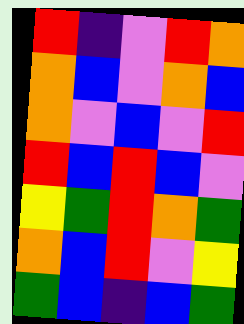[["red", "indigo", "violet", "red", "orange"], ["orange", "blue", "violet", "orange", "blue"], ["orange", "violet", "blue", "violet", "red"], ["red", "blue", "red", "blue", "violet"], ["yellow", "green", "red", "orange", "green"], ["orange", "blue", "red", "violet", "yellow"], ["green", "blue", "indigo", "blue", "green"]]